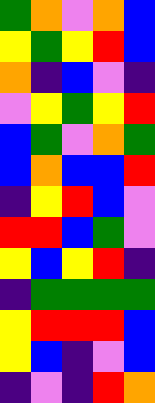[["green", "orange", "violet", "orange", "blue"], ["yellow", "green", "yellow", "red", "blue"], ["orange", "indigo", "blue", "violet", "indigo"], ["violet", "yellow", "green", "yellow", "red"], ["blue", "green", "violet", "orange", "green"], ["blue", "orange", "blue", "blue", "red"], ["indigo", "yellow", "red", "blue", "violet"], ["red", "red", "blue", "green", "violet"], ["yellow", "blue", "yellow", "red", "indigo"], ["indigo", "green", "green", "green", "green"], ["yellow", "red", "red", "red", "blue"], ["yellow", "blue", "indigo", "violet", "blue"], ["indigo", "violet", "indigo", "red", "orange"]]